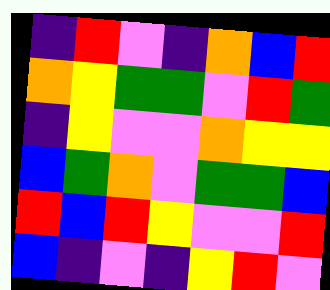[["indigo", "red", "violet", "indigo", "orange", "blue", "red"], ["orange", "yellow", "green", "green", "violet", "red", "green"], ["indigo", "yellow", "violet", "violet", "orange", "yellow", "yellow"], ["blue", "green", "orange", "violet", "green", "green", "blue"], ["red", "blue", "red", "yellow", "violet", "violet", "red"], ["blue", "indigo", "violet", "indigo", "yellow", "red", "violet"]]